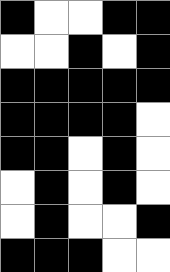[["black", "white", "white", "black", "black"], ["white", "white", "black", "white", "black"], ["black", "black", "black", "black", "black"], ["black", "black", "black", "black", "white"], ["black", "black", "white", "black", "white"], ["white", "black", "white", "black", "white"], ["white", "black", "white", "white", "black"], ["black", "black", "black", "white", "white"]]